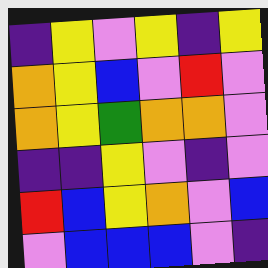[["indigo", "yellow", "violet", "yellow", "indigo", "yellow"], ["orange", "yellow", "blue", "violet", "red", "violet"], ["orange", "yellow", "green", "orange", "orange", "violet"], ["indigo", "indigo", "yellow", "violet", "indigo", "violet"], ["red", "blue", "yellow", "orange", "violet", "blue"], ["violet", "blue", "blue", "blue", "violet", "indigo"]]